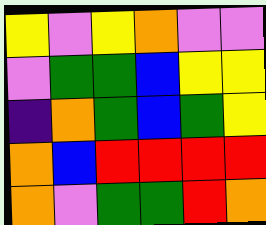[["yellow", "violet", "yellow", "orange", "violet", "violet"], ["violet", "green", "green", "blue", "yellow", "yellow"], ["indigo", "orange", "green", "blue", "green", "yellow"], ["orange", "blue", "red", "red", "red", "red"], ["orange", "violet", "green", "green", "red", "orange"]]